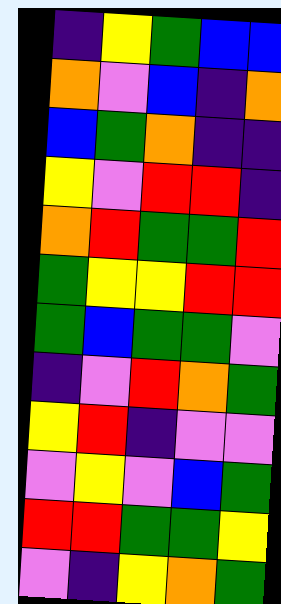[["indigo", "yellow", "green", "blue", "blue"], ["orange", "violet", "blue", "indigo", "orange"], ["blue", "green", "orange", "indigo", "indigo"], ["yellow", "violet", "red", "red", "indigo"], ["orange", "red", "green", "green", "red"], ["green", "yellow", "yellow", "red", "red"], ["green", "blue", "green", "green", "violet"], ["indigo", "violet", "red", "orange", "green"], ["yellow", "red", "indigo", "violet", "violet"], ["violet", "yellow", "violet", "blue", "green"], ["red", "red", "green", "green", "yellow"], ["violet", "indigo", "yellow", "orange", "green"]]